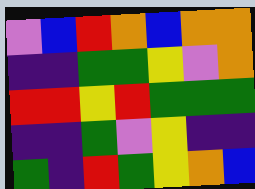[["violet", "blue", "red", "orange", "blue", "orange", "orange"], ["indigo", "indigo", "green", "green", "yellow", "violet", "orange"], ["red", "red", "yellow", "red", "green", "green", "green"], ["indigo", "indigo", "green", "violet", "yellow", "indigo", "indigo"], ["green", "indigo", "red", "green", "yellow", "orange", "blue"]]